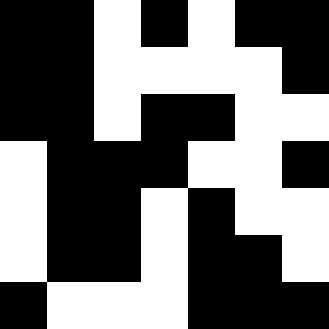[["black", "black", "white", "black", "white", "black", "black"], ["black", "black", "white", "white", "white", "white", "black"], ["black", "black", "white", "black", "black", "white", "white"], ["white", "black", "black", "black", "white", "white", "black"], ["white", "black", "black", "white", "black", "white", "white"], ["white", "black", "black", "white", "black", "black", "white"], ["black", "white", "white", "white", "black", "black", "black"]]